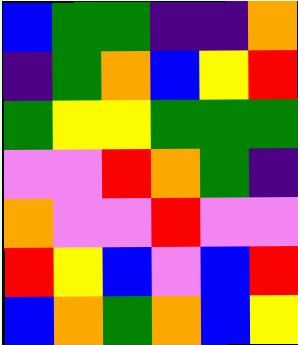[["blue", "green", "green", "indigo", "indigo", "orange"], ["indigo", "green", "orange", "blue", "yellow", "red"], ["green", "yellow", "yellow", "green", "green", "green"], ["violet", "violet", "red", "orange", "green", "indigo"], ["orange", "violet", "violet", "red", "violet", "violet"], ["red", "yellow", "blue", "violet", "blue", "red"], ["blue", "orange", "green", "orange", "blue", "yellow"]]